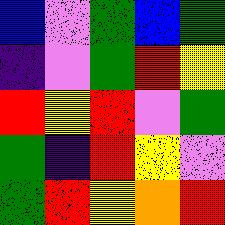[["blue", "violet", "green", "blue", "green"], ["indigo", "violet", "green", "red", "yellow"], ["red", "yellow", "red", "violet", "green"], ["green", "indigo", "red", "yellow", "violet"], ["green", "red", "yellow", "orange", "red"]]